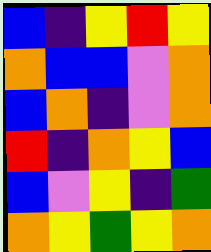[["blue", "indigo", "yellow", "red", "yellow"], ["orange", "blue", "blue", "violet", "orange"], ["blue", "orange", "indigo", "violet", "orange"], ["red", "indigo", "orange", "yellow", "blue"], ["blue", "violet", "yellow", "indigo", "green"], ["orange", "yellow", "green", "yellow", "orange"]]